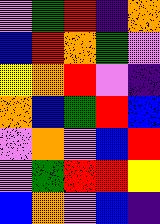[["violet", "green", "red", "indigo", "orange"], ["blue", "red", "orange", "green", "violet"], ["yellow", "orange", "red", "violet", "indigo"], ["orange", "blue", "green", "red", "blue"], ["violet", "orange", "violet", "blue", "red"], ["violet", "green", "red", "red", "yellow"], ["blue", "orange", "violet", "blue", "indigo"]]